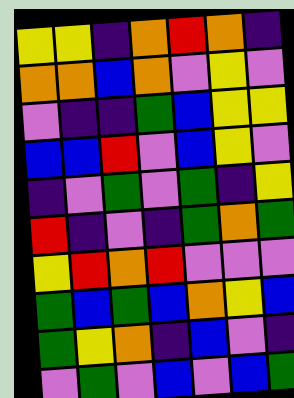[["yellow", "yellow", "indigo", "orange", "red", "orange", "indigo"], ["orange", "orange", "blue", "orange", "violet", "yellow", "violet"], ["violet", "indigo", "indigo", "green", "blue", "yellow", "yellow"], ["blue", "blue", "red", "violet", "blue", "yellow", "violet"], ["indigo", "violet", "green", "violet", "green", "indigo", "yellow"], ["red", "indigo", "violet", "indigo", "green", "orange", "green"], ["yellow", "red", "orange", "red", "violet", "violet", "violet"], ["green", "blue", "green", "blue", "orange", "yellow", "blue"], ["green", "yellow", "orange", "indigo", "blue", "violet", "indigo"], ["violet", "green", "violet", "blue", "violet", "blue", "green"]]